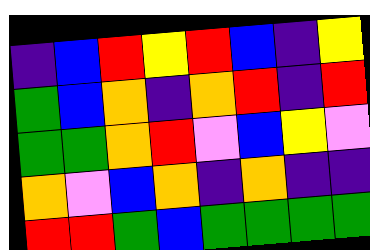[["indigo", "blue", "red", "yellow", "red", "blue", "indigo", "yellow"], ["green", "blue", "orange", "indigo", "orange", "red", "indigo", "red"], ["green", "green", "orange", "red", "violet", "blue", "yellow", "violet"], ["orange", "violet", "blue", "orange", "indigo", "orange", "indigo", "indigo"], ["red", "red", "green", "blue", "green", "green", "green", "green"]]